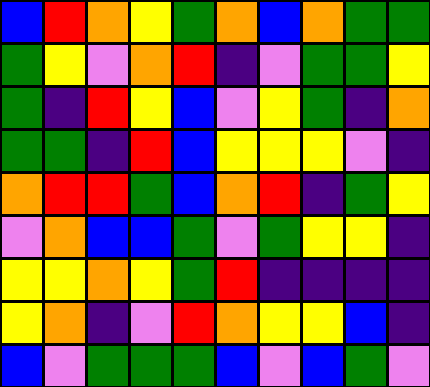[["blue", "red", "orange", "yellow", "green", "orange", "blue", "orange", "green", "green"], ["green", "yellow", "violet", "orange", "red", "indigo", "violet", "green", "green", "yellow"], ["green", "indigo", "red", "yellow", "blue", "violet", "yellow", "green", "indigo", "orange"], ["green", "green", "indigo", "red", "blue", "yellow", "yellow", "yellow", "violet", "indigo"], ["orange", "red", "red", "green", "blue", "orange", "red", "indigo", "green", "yellow"], ["violet", "orange", "blue", "blue", "green", "violet", "green", "yellow", "yellow", "indigo"], ["yellow", "yellow", "orange", "yellow", "green", "red", "indigo", "indigo", "indigo", "indigo"], ["yellow", "orange", "indigo", "violet", "red", "orange", "yellow", "yellow", "blue", "indigo"], ["blue", "violet", "green", "green", "green", "blue", "violet", "blue", "green", "violet"]]